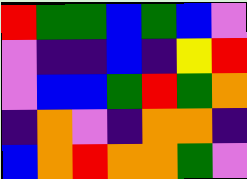[["red", "green", "green", "blue", "green", "blue", "violet"], ["violet", "indigo", "indigo", "blue", "indigo", "yellow", "red"], ["violet", "blue", "blue", "green", "red", "green", "orange"], ["indigo", "orange", "violet", "indigo", "orange", "orange", "indigo"], ["blue", "orange", "red", "orange", "orange", "green", "violet"]]